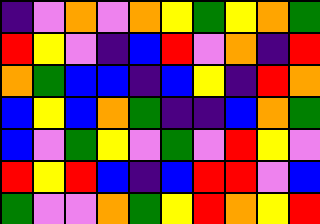[["indigo", "violet", "orange", "violet", "orange", "yellow", "green", "yellow", "orange", "green"], ["red", "yellow", "violet", "indigo", "blue", "red", "violet", "orange", "indigo", "red"], ["orange", "green", "blue", "blue", "indigo", "blue", "yellow", "indigo", "red", "orange"], ["blue", "yellow", "blue", "orange", "green", "indigo", "indigo", "blue", "orange", "green"], ["blue", "violet", "green", "yellow", "violet", "green", "violet", "red", "yellow", "violet"], ["red", "yellow", "red", "blue", "indigo", "blue", "red", "red", "violet", "blue"], ["green", "violet", "violet", "orange", "green", "yellow", "red", "orange", "yellow", "red"]]